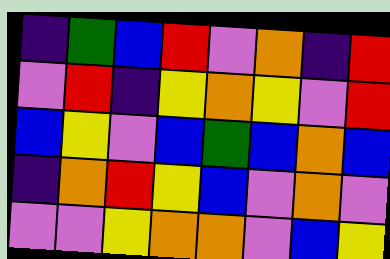[["indigo", "green", "blue", "red", "violet", "orange", "indigo", "red"], ["violet", "red", "indigo", "yellow", "orange", "yellow", "violet", "red"], ["blue", "yellow", "violet", "blue", "green", "blue", "orange", "blue"], ["indigo", "orange", "red", "yellow", "blue", "violet", "orange", "violet"], ["violet", "violet", "yellow", "orange", "orange", "violet", "blue", "yellow"]]